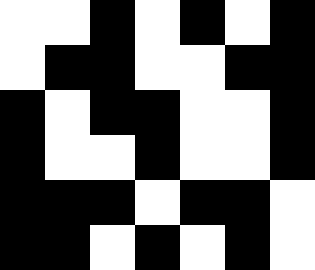[["white", "white", "black", "white", "black", "white", "black"], ["white", "black", "black", "white", "white", "black", "black"], ["black", "white", "black", "black", "white", "white", "black"], ["black", "white", "white", "black", "white", "white", "black"], ["black", "black", "black", "white", "black", "black", "white"], ["black", "black", "white", "black", "white", "black", "white"]]